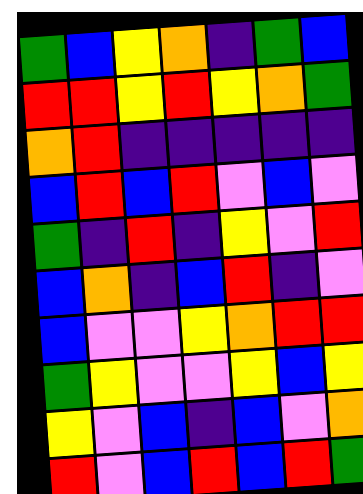[["green", "blue", "yellow", "orange", "indigo", "green", "blue"], ["red", "red", "yellow", "red", "yellow", "orange", "green"], ["orange", "red", "indigo", "indigo", "indigo", "indigo", "indigo"], ["blue", "red", "blue", "red", "violet", "blue", "violet"], ["green", "indigo", "red", "indigo", "yellow", "violet", "red"], ["blue", "orange", "indigo", "blue", "red", "indigo", "violet"], ["blue", "violet", "violet", "yellow", "orange", "red", "red"], ["green", "yellow", "violet", "violet", "yellow", "blue", "yellow"], ["yellow", "violet", "blue", "indigo", "blue", "violet", "orange"], ["red", "violet", "blue", "red", "blue", "red", "green"]]